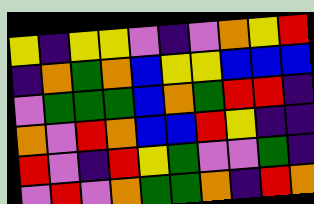[["yellow", "indigo", "yellow", "yellow", "violet", "indigo", "violet", "orange", "yellow", "red"], ["indigo", "orange", "green", "orange", "blue", "yellow", "yellow", "blue", "blue", "blue"], ["violet", "green", "green", "green", "blue", "orange", "green", "red", "red", "indigo"], ["orange", "violet", "red", "orange", "blue", "blue", "red", "yellow", "indigo", "indigo"], ["red", "violet", "indigo", "red", "yellow", "green", "violet", "violet", "green", "indigo"], ["violet", "red", "violet", "orange", "green", "green", "orange", "indigo", "red", "orange"]]